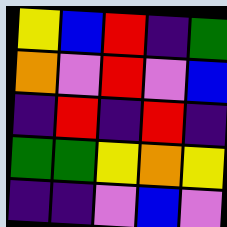[["yellow", "blue", "red", "indigo", "green"], ["orange", "violet", "red", "violet", "blue"], ["indigo", "red", "indigo", "red", "indigo"], ["green", "green", "yellow", "orange", "yellow"], ["indigo", "indigo", "violet", "blue", "violet"]]